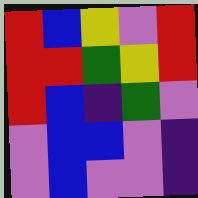[["red", "blue", "yellow", "violet", "red"], ["red", "red", "green", "yellow", "red"], ["red", "blue", "indigo", "green", "violet"], ["violet", "blue", "blue", "violet", "indigo"], ["violet", "blue", "violet", "violet", "indigo"]]